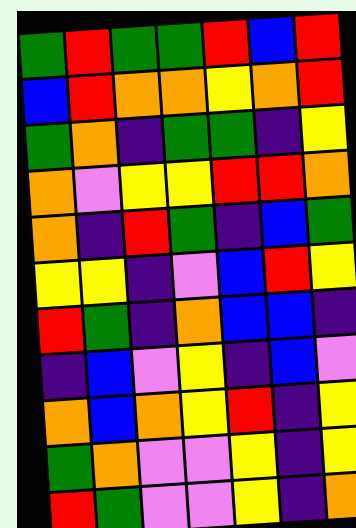[["green", "red", "green", "green", "red", "blue", "red"], ["blue", "red", "orange", "orange", "yellow", "orange", "red"], ["green", "orange", "indigo", "green", "green", "indigo", "yellow"], ["orange", "violet", "yellow", "yellow", "red", "red", "orange"], ["orange", "indigo", "red", "green", "indigo", "blue", "green"], ["yellow", "yellow", "indigo", "violet", "blue", "red", "yellow"], ["red", "green", "indigo", "orange", "blue", "blue", "indigo"], ["indigo", "blue", "violet", "yellow", "indigo", "blue", "violet"], ["orange", "blue", "orange", "yellow", "red", "indigo", "yellow"], ["green", "orange", "violet", "violet", "yellow", "indigo", "yellow"], ["red", "green", "violet", "violet", "yellow", "indigo", "orange"]]